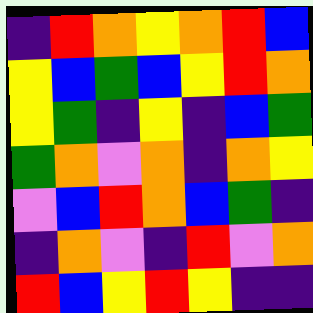[["indigo", "red", "orange", "yellow", "orange", "red", "blue"], ["yellow", "blue", "green", "blue", "yellow", "red", "orange"], ["yellow", "green", "indigo", "yellow", "indigo", "blue", "green"], ["green", "orange", "violet", "orange", "indigo", "orange", "yellow"], ["violet", "blue", "red", "orange", "blue", "green", "indigo"], ["indigo", "orange", "violet", "indigo", "red", "violet", "orange"], ["red", "blue", "yellow", "red", "yellow", "indigo", "indigo"]]